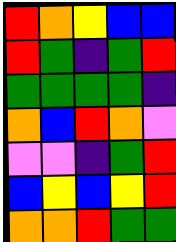[["red", "orange", "yellow", "blue", "blue"], ["red", "green", "indigo", "green", "red"], ["green", "green", "green", "green", "indigo"], ["orange", "blue", "red", "orange", "violet"], ["violet", "violet", "indigo", "green", "red"], ["blue", "yellow", "blue", "yellow", "red"], ["orange", "orange", "red", "green", "green"]]